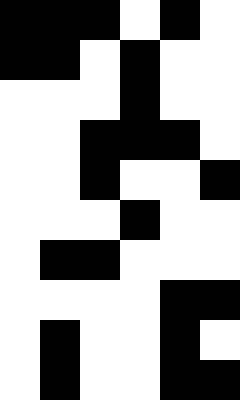[["black", "black", "black", "white", "black", "white"], ["black", "black", "white", "black", "white", "white"], ["white", "white", "white", "black", "white", "white"], ["white", "white", "black", "black", "black", "white"], ["white", "white", "black", "white", "white", "black"], ["white", "white", "white", "black", "white", "white"], ["white", "black", "black", "white", "white", "white"], ["white", "white", "white", "white", "black", "black"], ["white", "black", "white", "white", "black", "white"], ["white", "black", "white", "white", "black", "black"]]